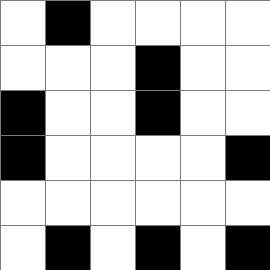[["white", "black", "white", "white", "white", "white"], ["white", "white", "white", "black", "white", "white"], ["black", "white", "white", "black", "white", "white"], ["black", "white", "white", "white", "white", "black"], ["white", "white", "white", "white", "white", "white"], ["white", "black", "white", "black", "white", "black"]]